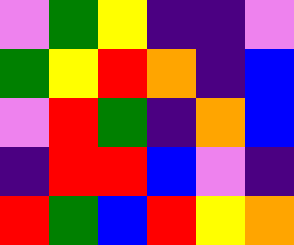[["violet", "green", "yellow", "indigo", "indigo", "violet"], ["green", "yellow", "red", "orange", "indigo", "blue"], ["violet", "red", "green", "indigo", "orange", "blue"], ["indigo", "red", "red", "blue", "violet", "indigo"], ["red", "green", "blue", "red", "yellow", "orange"]]